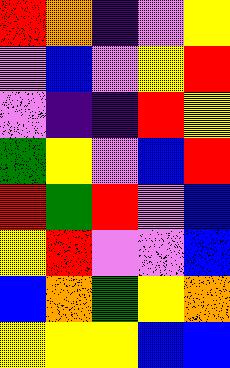[["red", "orange", "indigo", "violet", "yellow"], ["violet", "blue", "violet", "yellow", "red"], ["violet", "indigo", "indigo", "red", "yellow"], ["green", "yellow", "violet", "blue", "red"], ["red", "green", "red", "violet", "blue"], ["yellow", "red", "violet", "violet", "blue"], ["blue", "orange", "green", "yellow", "orange"], ["yellow", "yellow", "yellow", "blue", "blue"]]